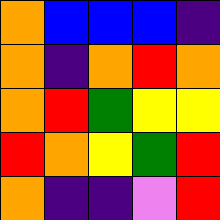[["orange", "blue", "blue", "blue", "indigo"], ["orange", "indigo", "orange", "red", "orange"], ["orange", "red", "green", "yellow", "yellow"], ["red", "orange", "yellow", "green", "red"], ["orange", "indigo", "indigo", "violet", "red"]]